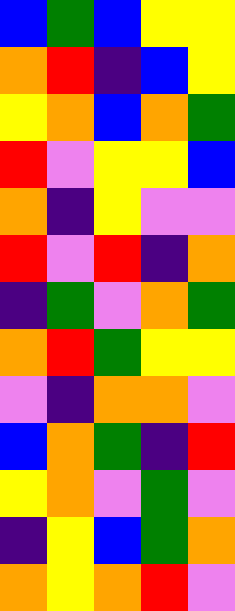[["blue", "green", "blue", "yellow", "yellow"], ["orange", "red", "indigo", "blue", "yellow"], ["yellow", "orange", "blue", "orange", "green"], ["red", "violet", "yellow", "yellow", "blue"], ["orange", "indigo", "yellow", "violet", "violet"], ["red", "violet", "red", "indigo", "orange"], ["indigo", "green", "violet", "orange", "green"], ["orange", "red", "green", "yellow", "yellow"], ["violet", "indigo", "orange", "orange", "violet"], ["blue", "orange", "green", "indigo", "red"], ["yellow", "orange", "violet", "green", "violet"], ["indigo", "yellow", "blue", "green", "orange"], ["orange", "yellow", "orange", "red", "violet"]]